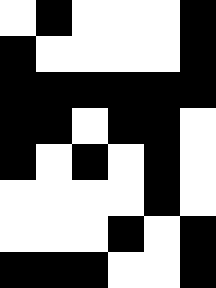[["white", "black", "white", "white", "white", "black"], ["black", "white", "white", "white", "white", "black"], ["black", "black", "black", "black", "black", "black"], ["black", "black", "white", "black", "black", "white"], ["black", "white", "black", "white", "black", "white"], ["white", "white", "white", "white", "black", "white"], ["white", "white", "white", "black", "white", "black"], ["black", "black", "black", "white", "white", "black"]]